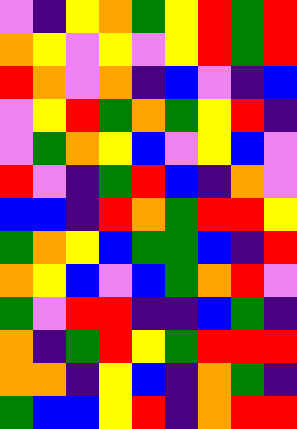[["violet", "indigo", "yellow", "orange", "green", "yellow", "red", "green", "red"], ["orange", "yellow", "violet", "yellow", "violet", "yellow", "red", "green", "red"], ["red", "orange", "violet", "orange", "indigo", "blue", "violet", "indigo", "blue"], ["violet", "yellow", "red", "green", "orange", "green", "yellow", "red", "indigo"], ["violet", "green", "orange", "yellow", "blue", "violet", "yellow", "blue", "violet"], ["red", "violet", "indigo", "green", "red", "blue", "indigo", "orange", "violet"], ["blue", "blue", "indigo", "red", "orange", "green", "red", "red", "yellow"], ["green", "orange", "yellow", "blue", "green", "green", "blue", "indigo", "red"], ["orange", "yellow", "blue", "violet", "blue", "green", "orange", "red", "violet"], ["green", "violet", "red", "red", "indigo", "indigo", "blue", "green", "indigo"], ["orange", "indigo", "green", "red", "yellow", "green", "red", "red", "red"], ["orange", "orange", "indigo", "yellow", "blue", "indigo", "orange", "green", "indigo"], ["green", "blue", "blue", "yellow", "red", "indigo", "orange", "red", "red"]]